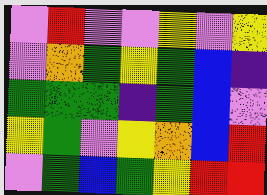[["violet", "red", "violet", "violet", "yellow", "violet", "yellow"], ["violet", "orange", "green", "yellow", "green", "blue", "indigo"], ["green", "green", "green", "indigo", "green", "blue", "violet"], ["yellow", "green", "violet", "yellow", "orange", "blue", "red"], ["violet", "green", "blue", "green", "yellow", "red", "red"]]